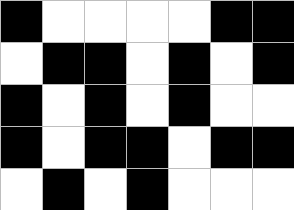[["black", "white", "white", "white", "white", "black", "black"], ["white", "black", "black", "white", "black", "white", "black"], ["black", "white", "black", "white", "black", "white", "white"], ["black", "white", "black", "black", "white", "black", "black"], ["white", "black", "white", "black", "white", "white", "white"]]